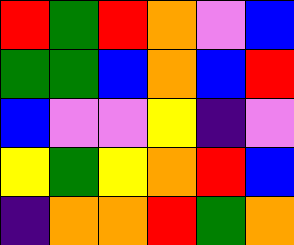[["red", "green", "red", "orange", "violet", "blue"], ["green", "green", "blue", "orange", "blue", "red"], ["blue", "violet", "violet", "yellow", "indigo", "violet"], ["yellow", "green", "yellow", "orange", "red", "blue"], ["indigo", "orange", "orange", "red", "green", "orange"]]